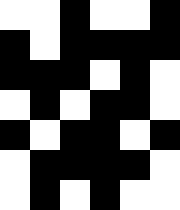[["white", "white", "black", "white", "white", "black"], ["black", "white", "black", "black", "black", "black"], ["black", "black", "black", "white", "black", "white"], ["white", "black", "white", "black", "black", "white"], ["black", "white", "black", "black", "white", "black"], ["white", "black", "black", "black", "black", "white"], ["white", "black", "white", "black", "white", "white"]]